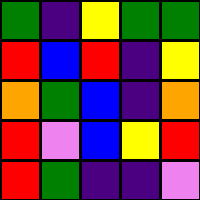[["green", "indigo", "yellow", "green", "green"], ["red", "blue", "red", "indigo", "yellow"], ["orange", "green", "blue", "indigo", "orange"], ["red", "violet", "blue", "yellow", "red"], ["red", "green", "indigo", "indigo", "violet"]]